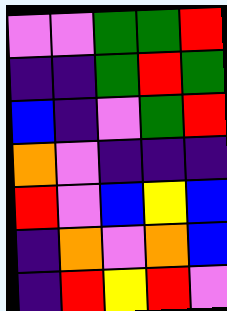[["violet", "violet", "green", "green", "red"], ["indigo", "indigo", "green", "red", "green"], ["blue", "indigo", "violet", "green", "red"], ["orange", "violet", "indigo", "indigo", "indigo"], ["red", "violet", "blue", "yellow", "blue"], ["indigo", "orange", "violet", "orange", "blue"], ["indigo", "red", "yellow", "red", "violet"]]